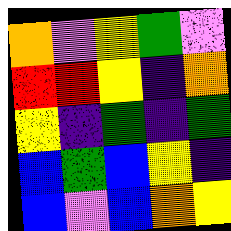[["orange", "violet", "yellow", "green", "violet"], ["red", "red", "yellow", "indigo", "orange"], ["yellow", "indigo", "green", "indigo", "green"], ["blue", "green", "blue", "yellow", "indigo"], ["blue", "violet", "blue", "orange", "yellow"]]